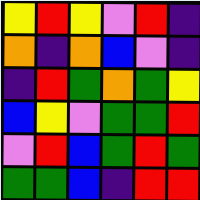[["yellow", "red", "yellow", "violet", "red", "indigo"], ["orange", "indigo", "orange", "blue", "violet", "indigo"], ["indigo", "red", "green", "orange", "green", "yellow"], ["blue", "yellow", "violet", "green", "green", "red"], ["violet", "red", "blue", "green", "red", "green"], ["green", "green", "blue", "indigo", "red", "red"]]